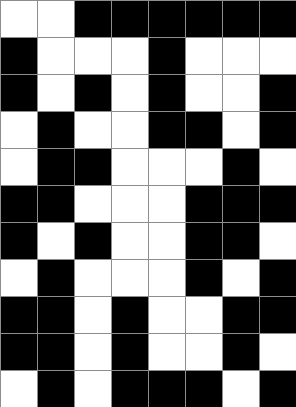[["white", "white", "black", "black", "black", "black", "black", "black"], ["black", "white", "white", "white", "black", "white", "white", "white"], ["black", "white", "black", "white", "black", "white", "white", "black"], ["white", "black", "white", "white", "black", "black", "white", "black"], ["white", "black", "black", "white", "white", "white", "black", "white"], ["black", "black", "white", "white", "white", "black", "black", "black"], ["black", "white", "black", "white", "white", "black", "black", "white"], ["white", "black", "white", "white", "white", "black", "white", "black"], ["black", "black", "white", "black", "white", "white", "black", "black"], ["black", "black", "white", "black", "white", "white", "black", "white"], ["white", "black", "white", "black", "black", "black", "white", "black"]]